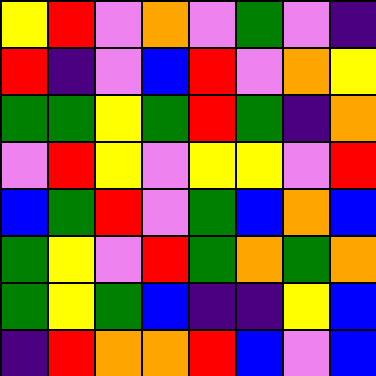[["yellow", "red", "violet", "orange", "violet", "green", "violet", "indigo"], ["red", "indigo", "violet", "blue", "red", "violet", "orange", "yellow"], ["green", "green", "yellow", "green", "red", "green", "indigo", "orange"], ["violet", "red", "yellow", "violet", "yellow", "yellow", "violet", "red"], ["blue", "green", "red", "violet", "green", "blue", "orange", "blue"], ["green", "yellow", "violet", "red", "green", "orange", "green", "orange"], ["green", "yellow", "green", "blue", "indigo", "indigo", "yellow", "blue"], ["indigo", "red", "orange", "orange", "red", "blue", "violet", "blue"]]